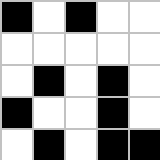[["black", "white", "black", "white", "white"], ["white", "white", "white", "white", "white"], ["white", "black", "white", "black", "white"], ["black", "white", "white", "black", "white"], ["white", "black", "white", "black", "black"]]